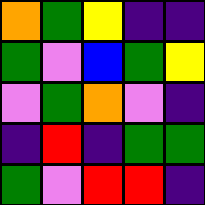[["orange", "green", "yellow", "indigo", "indigo"], ["green", "violet", "blue", "green", "yellow"], ["violet", "green", "orange", "violet", "indigo"], ["indigo", "red", "indigo", "green", "green"], ["green", "violet", "red", "red", "indigo"]]